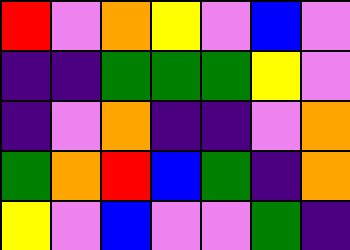[["red", "violet", "orange", "yellow", "violet", "blue", "violet"], ["indigo", "indigo", "green", "green", "green", "yellow", "violet"], ["indigo", "violet", "orange", "indigo", "indigo", "violet", "orange"], ["green", "orange", "red", "blue", "green", "indigo", "orange"], ["yellow", "violet", "blue", "violet", "violet", "green", "indigo"]]